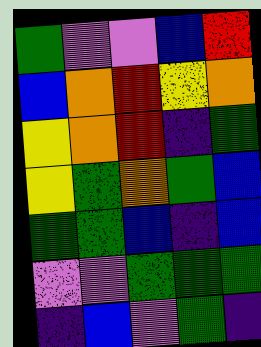[["green", "violet", "violet", "blue", "red"], ["blue", "orange", "red", "yellow", "orange"], ["yellow", "orange", "red", "indigo", "green"], ["yellow", "green", "orange", "green", "blue"], ["green", "green", "blue", "indigo", "blue"], ["violet", "violet", "green", "green", "green"], ["indigo", "blue", "violet", "green", "indigo"]]